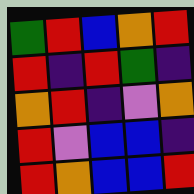[["green", "red", "blue", "orange", "red"], ["red", "indigo", "red", "green", "indigo"], ["orange", "red", "indigo", "violet", "orange"], ["red", "violet", "blue", "blue", "indigo"], ["red", "orange", "blue", "blue", "red"]]